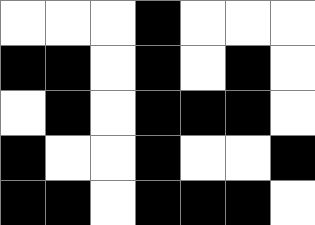[["white", "white", "white", "black", "white", "white", "white"], ["black", "black", "white", "black", "white", "black", "white"], ["white", "black", "white", "black", "black", "black", "white"], ["black", "white", "white", "black", "white", "white", "black"], ["black", "black", "white", "black", "black", "black", "white"]]